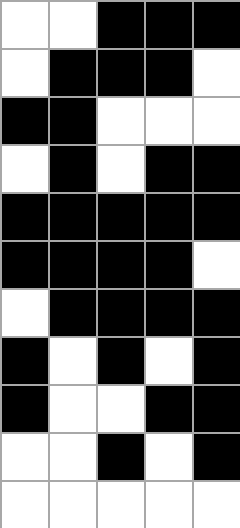[["white", "white", "black", "black", "black"], ["white", "black", "black", "black", "white"], ["black", "black", "white", "white", "white"], ["white", "black", "white", "black", "black"], ["black", "black", "black", "black", "black"], ["black", "black", "black", "black", "white"], ["white", "black", "black", "black", "black"], ["black", "white", "black", "white", "black"], ["black", "white", "white", "black", "black"], ["white", "white", "black", "white", "black"], ["white", "white", "white", "white", "white"]]